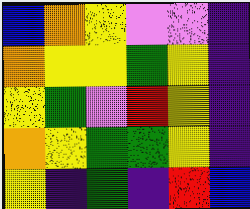[["blue", "orange", "yellow", "violet", "violet", "indigo"], ["orange", "yellow", "yellow", "green", "yellow", "indigo"], ["yellow", "green", "violet", "red", "yellow", "indigo"], ["orange", "yellow", "green", "green", "yellow", "indigo"], ["yellow", "indigo", "green", "indigo", "red", "blue"]]